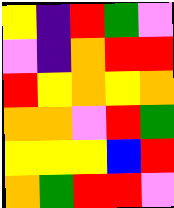[["yellow", "indigo", "red", "green", "violet"], ["violet", "indigo", "orange", "red", "red"], ["red", "yellow", "orange", "yellow", "orange"], ["orange", "orange", "violet", "red", "green"], ["yellow", "yellow", "yellow", "blue", "red"], ["orange", "green", "red", "red", "violet"]]